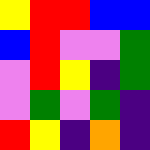[["yellow", "red", "red", "blue", "blue"], ["blue", "red", "violet", "violet", "green"], ["violet", "red", "yellow", "indigo", "green"], ["violet", "green", "violet", "green", "indigo"], ["red", "yellow", "indigo", "orange", "indigo"]]